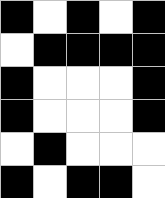[["black", "white", "black", "white", "black"], ["white", "black", "black", "black", "black"], ["black", "white", "white", "white", "black"], ["black", "white", "white", "white", "black"], ["white", "black", "white", "white", "white"], ["black", "white", "black", "black", "white"]]